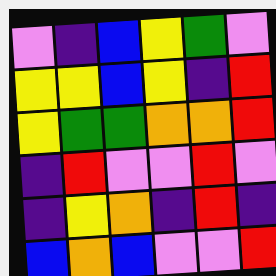[["violet", "indigo", "blue", "yellow", "green", "violet"], ["yellow", "yellow", "blue", "yellow", "indigo", "red"], ["yellow", "green", "green", "orange", "orange", "red"], ["indigo", "red", "violet", "violet", "red", "violet"], ["indigo", "yellow", "orange", "indigo", "red", "indigo"], ["blue", "orange", "blue", "violet", "violet", "red"]]